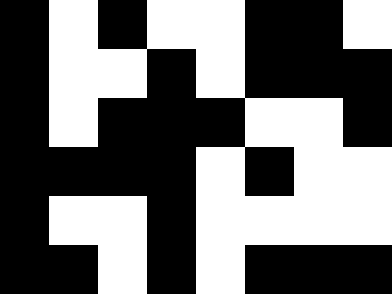[["black", "white", "black", "white", "white", "black", "black", "white"], ["black", "white", "white", "black", "white", "black", "black", "black"], ["black", "white", "black", "black", "black", "white", "white", "black"], ["black", "black", "black", "black", "white", "black", "white", "white"], ["black", "white", "white", "black", "white", "white", "white", "white"], ["black", "black", "white", "black", "white", "black", "black", "black"]]